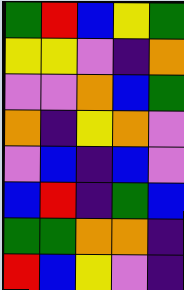[["green", "red", "blue", "yellow", "green"], ["yellow", "yellow", "violet", "indigo", "orange"], ["violet", "violet", "orange", "blue", "green"], ["orange", "indigo", "yellow", "orange", "violet"], ["violet", "blue", "indigo", "blue", "violet"], ["blue", "red", "indigo", "green", "blue"], ["green", "green", "orange", "orange", "indigo"], ["red", "blue", "yellow", "violet", "indigo"]]